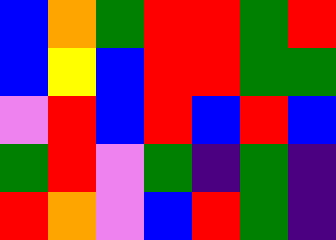[["blue", "orange", "green", "red", "red", "green", "red"], ["blue", "yellow", "blue", "red", "red", "green", "green"], ["violet", "red", "blue", "red", "blue", "red", "blue"], ["green", "red", "violet", "green", "indigo", "green", "indigo"], ["red", "orange", "violet", "blue", "red", "green", "indigo"]]